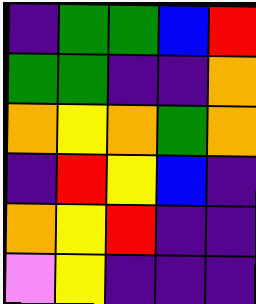[["indigo", "green", "green", "blue", "red"], ["green", "green", "indigo", "indigo", "orange"], ["orange", "yellow", "orange", "green", "orange"], ["indigo", "red", "yellow", "blue", "indigo"], ["orange", "yellow", "red", "indigo", "indigo"], ["violet", "yellow", "indigo", "indigo", "indigo"]]